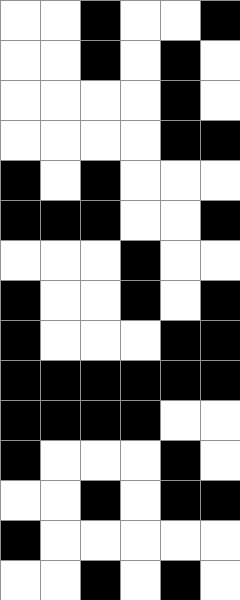[["white", "white", "black", "white", "white", "black"], ["white", "white", "black", "white", "black", "white"], ["white", "white", "white", "white", "black", "white"], ["white", "white", "white", "white", "black", "black"], ["black", "white", "black", "white", "white", "white"], ["black", "black", "black", "white", "white", "black"], ["white", "white", "white", "black", "white", "white"], ["black", "white", "white", "black", "white", "black"], ["black", "white", "white", "white", "black", "black"], ["black", "black", "black", "black", "black", "black"], ["black", "black", "black", "black", "white", "white"], ["black", "white", "white", "white", "black", "white"], ["white", "white", "black", "white", "black", "black"], ["black", "white", "white", "white", "white", "white"], ["white", "white", "black", "white", "black", "white"]]